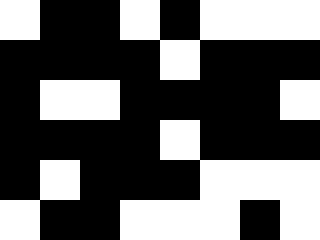[["white", "black", "black", "white", "black", "white", "white", "white"], ["black", "black", "black", "black", "white", "black", "black", "black"], ["black", "white", "white", "black", "black", "black", "black", "white"], ["black", "black", "black", "black", "white", "black", "black", "black"], ["black", "white", "black", "black", "black", "white", "white", "white"], ["white", "black", "black", "white", "white", "white", "black", "white"]]